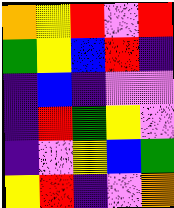[["orange", "yellow", "red", "violet", "red"], ["green", "yellow", "blue", "red", "indigo"], ["indigo", "blue", "indigo", "violet", "violet"], ["indigo", "red", "green", "yellow", "violet"], ["indigo", "violet", "yellow", "blue", "green"], ["yellow", "red", "indigo", "violet", "orange"]]